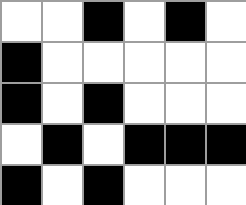[["white", "white", "black", "white", "black", "white"], ["black", "white", "white", "white", "white", "white"], ["black", "white", "black", "white", "white", "white"], ["white", "black", "white", "black", "black", "black"], ["black", "white", "black", "white", "white", "white"]]